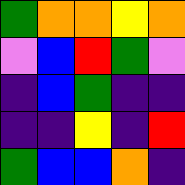[["green", "orange", "orange", "yellow", "orange"], ["violet", "blue", "red", "green", "violet"], ["indigo", "blue", "green", "indigo", "indigo"], ["indigo", "indigo", "yellow", "indigo", "red"], ["green", "blue", "blue", "orange", "indigo"]]